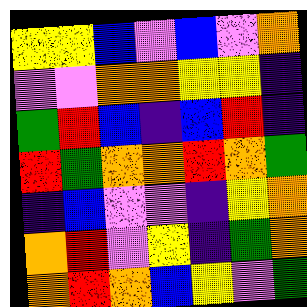[["yellow", "yellow", "blue", "violet", "blue", "violet", "orange"], ["violet", "violet", "orange", "orange", "yellow", "yellow", "indigo"], ["green", "red", "blue", "indigo", "blue", "red", "indigo"], ["red", "green", "orange", "orange", "red", "orange", "green"], ["indigo", "blue", "violet", "violet", "indigo", "yellow", "orange"], ["orange", "red", "violet", "yellow", "indigo", "green", "orange"], ["orange", "red", "orange", "blue", "yellow", "violet", "green"]]